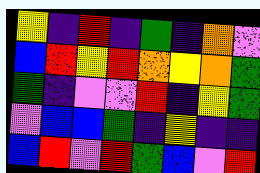[["yellow", "indigo", "red", "indigo", "green", "indigo", "orange", "violet"], ["blue", "red", "yellow", "red", "orange", "yellow", "orange", "green"], ["green", "indigo", "violet", "violet", "red", "indigo", "yellow", "green"], ["violet", "blue", "blue", "green", "indigo", "yellow", "indigo", "indigo"], ["blue", "red", "violet", "red", "green", "blue", "violet", "red"]]